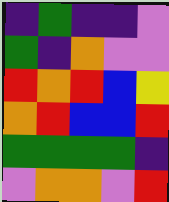[["indigo", "green", "indigo", "indigo", "violet"], ["green", "indigo", "orange", "violet", "violet"], ["red", "orange", "red", "blue", "yellow"], ["orange", "red", "blue", "blue", "red"], ["green", "green", "green", "green", "indigo"], ["violet", "orange", "orange", "violet", "red"]]